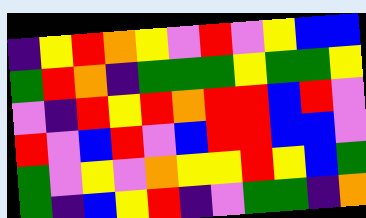[["indigo", "yellow", "red", "orange", "yellow", "violet", "red", "violet", "yellow", "blue", "blue"], ["green", "red", "orange", "indigo", "green", "green", "green", "yellow", "green", "green", "yellow"], ["violet", "indigo", "red", "yellow", "red", "orange", "red", "red", "blue", "red", "violet"], ["red", "violet", "blue", "red", "violet", "blue", "red", "red", "blue", "blue", "violet"], ["green", "violet", "yellow", "violet", "orange", "yellow", "yellow", "red", "yellow", "blue", "green"], ["green", "indigo", "blue", "yellow", "red", "indigo", "violet", "green", "green", "indigo", "orange"]]